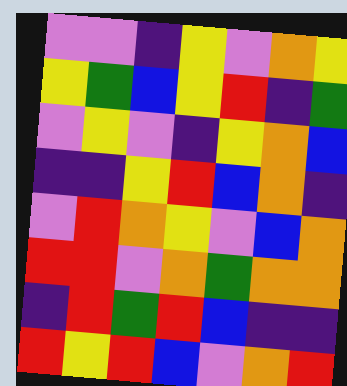[["violet", "violet", "indigo", "yellow", "violet", "orange", "yellow"], ["yellow", "green", "blue", "yellow", "red", "indigo", "green"], ["violet", "yellow", "violet", "indigo", "yellow", "orange", "blue"], ["indigo", "indigo", "yellow", "red", "blue", "orange", "indigo"], ["violet", "red", "orange", "yellow", "violet", "blue", "orange"], ["red", "red", "violet", "orange", "green", "orange", "orange"], ["indigo", "red", "green", "red", "blue", "indigo", "indigo"], ["red", "yellow", "red", "blue", "violet", "orange", "red"]]